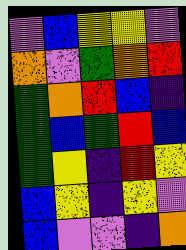[["violet", "blue", "yellow", "yellow", "violet"], ["orange", "violet", "green", "orange", "red"], ["green", "orange", "red", "blue", "indigo"], ["green", "blue", "green", "red", "blue"], ["green", "yellow", "indigo", "red", "yellow"], ["blue", "yellow", "indigo", "yellow", "violet"], ["blue", "violet", "violet", "indigo", "orange"]]